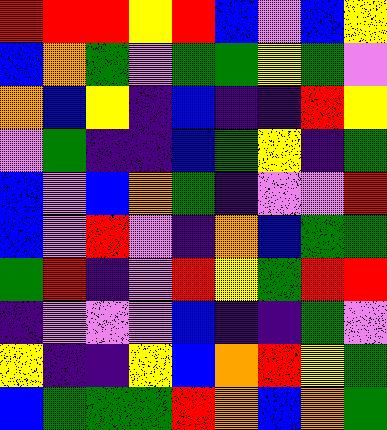[["red", "red", "red", "yellow", "red", "blue", "violet", "blue", "yellow"], ["blue", "orange", "green", "violet", "green", "green", "yellow", "green", "violet"], ["orange", "blue", "yellow", "indigo", "blue", "indigo", "indigo", "red", "yellow"], ["violet", "green", "indigo", "indigo", "blue", "green", "yellow", "indigo", "green"], ["blue", "violet", "blue", "orange", "green", "indigo", "violet", "violet", "red"], ["blue", "violet", "red", "violet", "indigo", "orange", "blue", "green", "green"], ["green", "red", "indigo", "violet", "red", "yellow", "green", "red", "red"], ["indigo", "violet", "violet", "violet", "blue", "indigo", "indigo", "green", "violet"], ["yellow", "indigo", "indigo", "yellow", "blue", "orange", "red", "yellow", "green"], ["blue", "green", "green", "green", "red", "orange", "blue", "orange", "green"]]